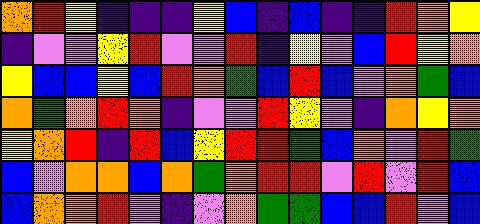[["orange", "red", "yellow", "indigo", "indigo", "indigo", "yellow", "blue", "indigo", "blue", "indigo", "indigo", "red", "orange", "yellow"], ["indigo", "violet", "violet", "yellow", "red", "violet", "violet", "red", "indigo", "yellow", "violet", "blue", "red", "yellow", "orange"], ["yellow", "blue", "blue", "yellow", "blue", "red", "orange", "green", "blue", "red", "blue", "violet", "orange", "green", "blue"], ["orange", "green", "orange", "red", "orange", "indigo", "violet", "violet", "red", "yellow", "violet", "indigo", "orange", "yellow", "orange"], ["yellow", "orange", "red", "indigo", "red", "blue", "yellow", "red", "red", "green", "blue", "orange", "violet", "red", "green"], ["blue", "violet", "orange", "orange", "blue", "orange", "green", "orange", "red", "red", "violet", "red", "violet", "red", "blue"], ["blue", "orange", "orange", "red", "violet", "indigo", "violet", "orange", "green", "green", "blue", "blue", "red", "violet", "blue"]]